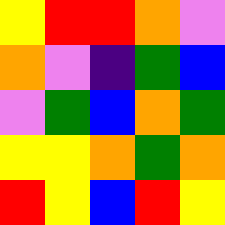[["yellow", "red", "red", "orange", "violet"], ["orange", "violet", "indigo", "green", "blue"], ["violet", "green", "blue", "orange", "green"], ["yellow", "yellow", "orange", "green", "orange"], ["red", "yellow", "blue", "red", "yellow"]]